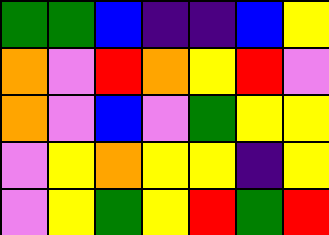[["green", "green", "blue", "indigo", "indigo", "blue", "yellow"], ["orange", "violet", "red", "orange", "yellow", "red", "violet"], ["orange", "violet", "blue", "violet", "green", "yellow", "yellow"], ["violet", "yellow", "orange", "yellow", "yellow", "indigo", "yellow"], ["violet", "yellow", "green", "yellow", "red", "green", "red"]]